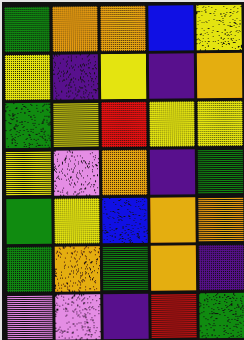[["green", "orange", "orange", "blue", "yellow"], ["yellow", "indigo", "yellow", "indigo", "orange"], ["green", "yellow", "red", "yellow", "yellow"], ["yellow", "violet", "orange", "indigo", "green"], ["green", "yellow", "blue", "orange", "orange"], ["green", "orange", "green", "orange", "indigo"], ["violet", "violet", "indigo", "red", "green"]]